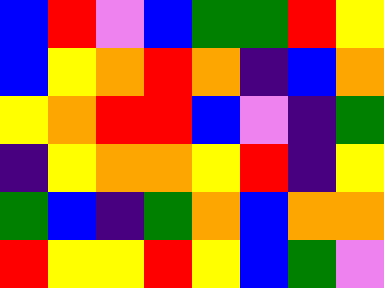[["blue", "red", "violet", "blue", "green", "green", "red", "yellow"], ["blue", "yellow", "orange", "red", "orange", "indigo", "blue", "orange"], ["yellow", "orange", "red", "red", "blue", "violet", "indigo", "green"], ["indigo", "yellow", "orange", "orange", "yellow", "red", "indigo", "yellow"], ["green", "blue", "indigo", "green", "orange", "blue", "orange", "orange"], ["red", "yellow", "yellow", "red", "yellow", "blue", "green", "violet"]]